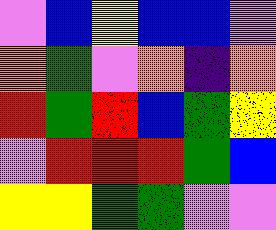[["violet", "blue", "yellow", "blue", "blue", "violet"], ["orange", "green", "violet", "orange", "indigo", "orange"], ["red", "green", "red", "blue", "green", "yellow"], ["violet", "red", "red", "red", "green", "blue"], ["yellow", "yellow", "green", "green", "violet", "violet"]]